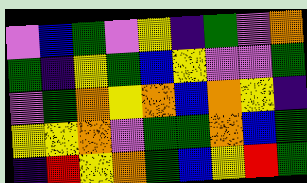[["violet", "blue", "green", "violet", "yellow", "indigo", "green", "violet", "orange"], ["green", "indigo", "yellow", "green", "blue", "yellow", "violet", "violet", "green"], ["violet", "green", "orange", "yellow", "orange", "blue", "orange", "yellow", "indigo"], ["yellow", "yellow", "orange", "violet", "green", "green", "orange", "blue", "green"], ["indigo", "red", "yellow", "orange", "green", "blue", "yellow", "red", "green"]]